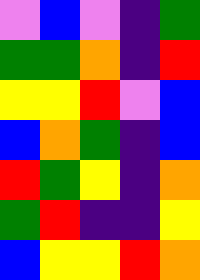[["violet", "blue", "violet", "indigo", "green"], ["green", "green", "orange", "indigo", "red"], ["yellow", "yellow", "red", "violet", "blue"], ["blue", "orange", "green", "indigo", "blue"], ["red", "green", "yellow", "indigo", "orange"], ["green", "red", "indigo", "indigo", "yellow"], ["blue", "yellow", "yellow", "red", "orange"]]